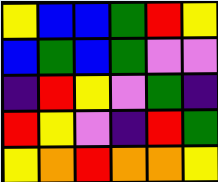[["yellow", "blue", "blue", "green", "red", "yellow"], ["blue", "green", "blue", "green", "violet", "violet"], ["indigo", "red", "yellow", "violet", "green", "indigo"], ["red", "yellow", "violet", "indigo", "red", "green"], ["yellow", "orange", "red", "orange", "orange", "yellow"]]